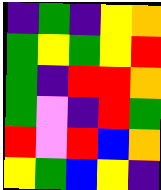[["indigo", "green", "indigo", "yellow", "orange"], ["green", "yellow", "green", "yellow", "red"], ["green", "indigo", "red", "red", "orange"], ["green", "violet", "indigo", "red", "green"], ["red", "violet", "red", "blue", "orange"], ["yellow", "green", "blue", "yellow", "indigo"]]